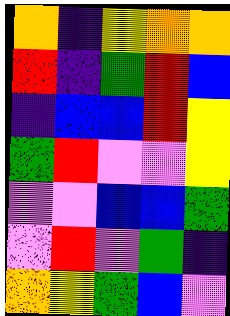[["orange", "indigo", "yellow", "orange", "orange"], ["red", "indigo", "green", "red", "blue"], ["indigo", "blue", "blue", "red", "yellow"], ["green", "red", "violet", "violet", "yellow"], ["violet", "violet", "blue", "blue", "green"], ["violet", "red", "violet", "green", "indigo"], ["orange", "yellow", "green", "blue", "violet"]]